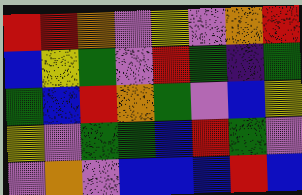[["red", "red", "orange", "violet", "yellow", "violet", "orange", "red"], ["blue", "yellow", "green", "violet", "red", "green", "indigo", "green"], ["green", "blue", "red", "orange", "green", "violet", "blue", "yellow"], ["yellow", "violet", "green", "green", "blue", "red", "green", "violet"], ["violet", "orange", "violet", "blue", "blue", "blue", "red", "blue"]]